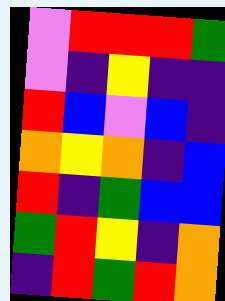[["violet", "red", "red", "red", "green"], ["violet", "indigo", "yellow", "indigo", "indigo"], ["red", "blue", "violet", "blue", "indigo"], ["orange", "yellow", "orange", "indigo", "blue"], ["red", "indigo", "green", "blue", "blue"], ["green", "red", "yellow", "indigo", "orange"], ["indigo", "red", "green", "red", "orange"]]